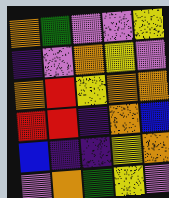[["orange", "green", "violet", "violet", "yellow"], ["indigo", "violet", "orange", "yellow", "violet"], ["orange", "red", "yellow", "orange", "orange"], ["red", "red", "indigo", "orange", "blue"], ["blue", "indigo", "indigo", "yellow", "orange"], ["violet", "orange", "green", "yellow", "violet"]]